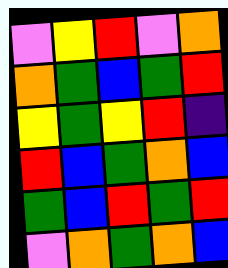[["violet", "yellow", "red", "violet", "orange"], ["orange", "green", "blue", "green", "red"], ["yellow", "green", "yellow", "red", "indigo"], ["red", "blue", "green", "orange", "blue"], ["green", "blue", "red", "green", "red"], ["violet", "orange", "green", "orange", "blue"]]